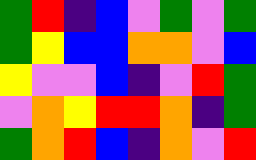[["green", "red", "indigo", "blue", "violet", "green", "violet", "green"], ["green", "yellow", "blue", "blue", "orange", "orange", "violet", "blue"], ["yellow", "violet", "violet", "blue", "indigo", "violet", "red", "green"], ["violet", "orange", "yellow", "red", "red", "orange", "indigo", "green"], ["green", "orange", "red", "blue", "indigo", "orange", "violet", "red"]]